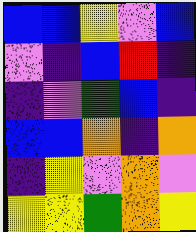[["blue", "blue", "yellow", "violet", "blue"], ["violet", "indigo", "blue", "red", "indigo"], ["indigo", "violet", "green", "blue", "indigo"], ["blue", "blue", "orange", "indigo", "orange"], ["indigo", "yellow", "violet", "orange", "violet"], ["yellow", "yellow", "green", "orange", "yellow"]]